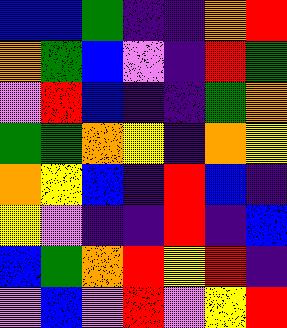[["blue", "blue", "green", "indigo", "indigo", "orange", "red"], ["orange", "green", "blue", "violet", "indigo", "red", "green"], ["violet", "red", "blue", "indigo", "indigo", "green", "orange"], ["green", "green", "orange", "yellow", "indigo", "orange", "yellow"], ["orange", "yellow", "blue", "indigo", "red", "blue", "indigo"], ["yellow", "violet", "indigo", "indigo", "red", "indigo", "blue"], ["blue", "green", "orange", "red", "yellow", "red", "indigo"], ["violet", "blue", "violet", "red", "violet", "yellow", "red"]]